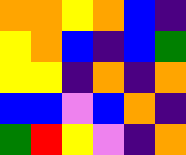[["orange", "orange", "yellow", "orange", "blue", "indigo"], ["yellow", "orange", "blue", "indigo", "blue", "green"], ["yellow", "yellow", "indigo", "orange", "indigo", "orange"], ["blue", "blue", "violet", "blue", "orange", "indigo"], ["green", "red", "yellow", "violet", "indigo", "orange"]]